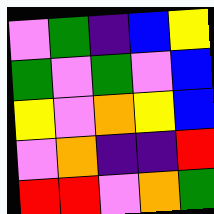[["violet", "green", "indigo", "blue", "yellow"], ["green", "violet", "green", "violet", "blue"], ["yellow", "violet", "orange", "yellow", "blue"], ["violet", "orange", "indigo", "indigo", "red"], ["red", "red", "violet", "orange", "green"]]